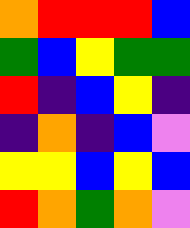[["orange", "red", "red", "red", "blue"], ["green", "blue", "yellow", "green", "green"], ["red", "indigo", "blue", "yellow", "indigo"], ["indigo", "orange", "indigo", "blue", "violet"], ["yellow", "yellow", "blue", "yellow", "blue"], ["red", "orange", "green", "orange", "violet"]]